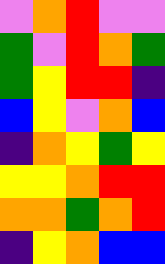[["violet", "orange", "red", "violet", "violet"], ["green", "violet", "red", "orange", "green"], ["green", "yellow", "red", "red", "indigo"], ["blue", "yellow", "violet", "orange", "blue"], ["indigo", "orange", "yellow", "green", "yellow"], ["yellow", "yellow", "orange", "red", "red"], ["orange", "orange", "green", "orange", "red"], ["indigo", "yellow", "orange", "blue", "blue"]]